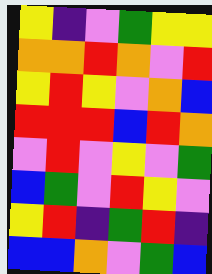[["yellow", "indigo", "violet", "green", "yellow", "yellow"], ["orange", "orange", "red", "orange", "violet", "red"], ["yellow", "red", "yellow", "violet", "orange", "blue"], ["red", "red", "red", "blue", "red", "orange"], ["violet", "red", "violet", "yellow", "violet", "green"], ["blue", "green", "violet", "red", "yellow", "violet"], ["yellow", "red", "indigo", "green", "red", "indigo"], ["blue", "blue", "orange", "violet", "green", "blue"]]